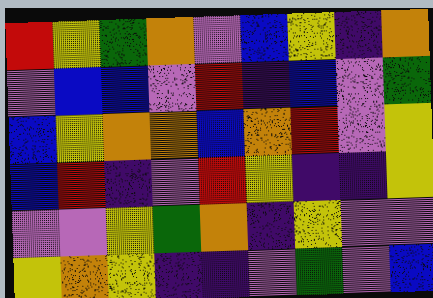[["red", "yellow", "green", "orange", "violet", "blue", "yellow", "indigo", "orange"], ["violet", "blue", "blue", "violet", "red", "indigo", "blue", "violet", "green"], ["blue", "yellow", "orange", "orange", "blue", "orange", "red", "violet", "yellow"], ["blue", "red", "indigo", "violet", "red", "yellow", "indigo", "indigo", "yellow"], ["violet", "violet", "yellow", "green", "orange", "indigo", "yellow", "violet", "violet"], ["yellow", "orange", "yellow", "indigo", "indigo", "violet", "green", "violet", "blue"]]